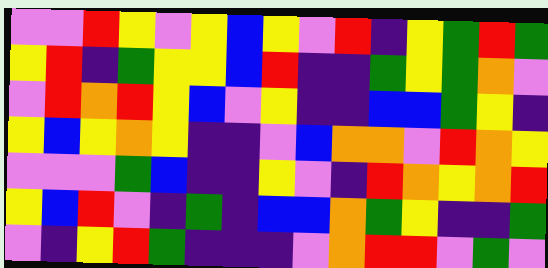[["violet", "violet", "red", "yellow", "violet", "yellow", "blue", "yellow", "violet", "red", "indigo", "yellow", "green", "red", "green"], ["yellow", "red", "indigo", "green", "yellow", "yellow", "blue", "red", "indigo", "indigo", "green", "yellow", "green", "orange", "violet"], ["violet", "red", "orange", "red", "yellow", "blue", "violet", "yellow", "indigo", "indigo", "blue", "blue", "green", "yellow", "indigo"], ["yellow", "blue", "yellow", "orange", "yellow", "indigo", "indigo", "violet", "blue", "orange", "orange", "violet", "red", "orange", "yellow"], ["violet", "violet", "violet", "green", "blue", "indigo", "indigo", "yellow", "violet", "indigo", "red", "orange", "yellow", "orange", "red"], ["yellow", "blue", "red", "violet", "indigo", "green", "indigo", "blue", "blue", "orange", "green", "yellow", "indigo", "indigo", "green"], ["violet", "indigo", "yellow", "red", "green", "indigo", "indigo", "indigo", "violet", "orange", "red", "red", "violet", "green", "violet"]]